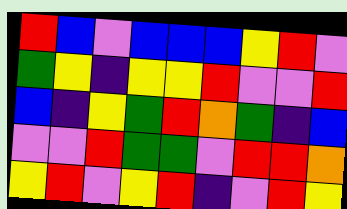[["red", "blue", "violet", "blue", "blue", "blue", "yellow", "red", "violet"], ["green", "yellow", "indigo", "yellow", "yellow", "red", "violet", "violet", "red"], ["blue", "indigo", "yellow", "green", "red", "orange", "green", "indigo", "blue"], ["violet", "violet", "red", "green", "green", "violet", "red", "red", "orange"], ["yellow", "red", "violet", "yellow", "red", "indigo", "violet", "red", "yellow"]]